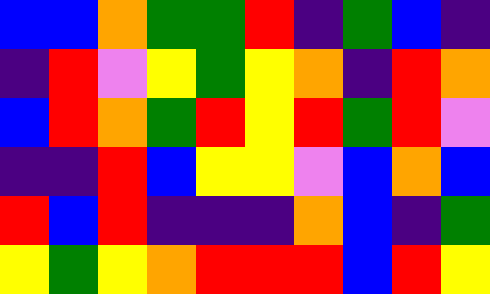[["blue", "blue", "orange", "green", "green", "red", "indigo", "green", "blue", "indigo"], ["indigo", "red", "violet", "yellow", "green", "yellow", "orange", "indigo", "red", "orange"], ["blue", "red", "orange", "green", "red", "yellow", "red", "green", "red", "violet"], ["indigo", "indigo", "red", "blue", "yellow", "yellow", "violet", "blue", "orange", "blue"], ["red", "blue", "red", "indigo", "indigo", "indigo", "orange", "blue", "indigo", "green"], ["yellow", "green", "yellow", "orange", "red", "red", "red", "blue", "red", "yellow"]]